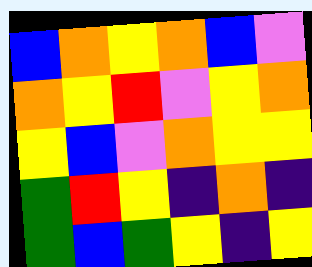[["blue", "orange", "yellow", "orange", "blue", "violet"], ["orange", "yellow", "red", "violet", "yellow", "orange"], ["yellow", "blue", "violet", "orange", "yellow", "yellow"], ["green", "red", "yellow", "indigo", "orange", "indigo"], ["green", "blue", "green", "yellow", "indigo", "yellow"]]